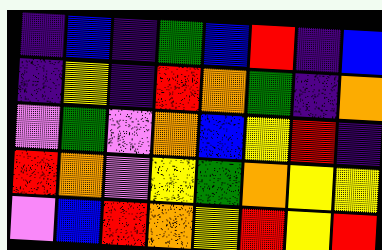[["indigo", "blue", "indigo", "green", "blue", "red", "indigo", "blue"], ["indigo", "yellow", "indigo", "red", "orange", "green", "indigo", "orange"], ["violet", "green", "violet", "orange", "blue", "yellow", "red", "indigo"], ["red", "orange", "violet", "yellow", "green", "orange", "yellow", "yellow"], ["violet", "blue", "red", "orange", "yellow", "red", "yellow", "red"]]